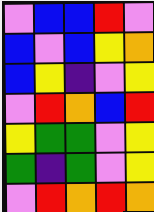[["violet", "blue", "blue", "red", "violet"], ["blue", "violet", "blue", "yellow", "orange"], ["blue", "yellow", "indigo", "violet", "yellow"], ["violet", "red", "orange", "blue", "red"], ["yellow", "green", "green", "violet", "yellow"], ["green", "indigo", "green", "violet", "yellow"], ["violet", "red", "orange", "red", "orange"]]